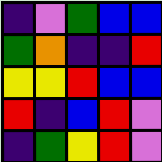[["indigo", "violet", "green", "blue", "blue"], ["green", "orange", "indigo", "indigo", "red"], ["yellow", "yellow", "red", "blue", "blue"], ["red", "indigo", "blue", "red", "violet"], ["indigo", "green", "yellow", "red", "violet"]]